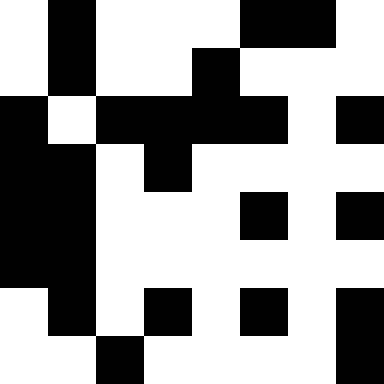[["white", "black", "white", "white", "white", "black", "black", "white"], ["white", "black", "white", "white", "black", "white", "white", "white"], ["black", "white", "black", "black", "black", "black", "white", "black"], ["black", "black", "white", "black", "white", "white", "white", "white"], ["black", "black", "white", "white", "white", "black", "white", "black"], ["black", "black", "white", "white", "white", "white", "white", "white"], ["white", "black", "white", "black", "white", "black", "white", "black"], ["white", "white", "black", "white", "white", "white", "white", "black"]]